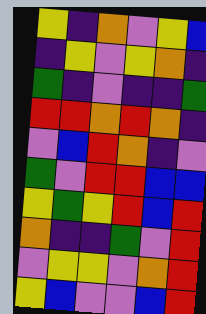[["yellow", "indigo", "orange", "violet", "yellow", "blue"], ["indigo", "yellow", "violet", "yellow", "orange", "indigo"], ["green", "indigo", "violet", "indigo", "indigo", "green"], ["red", "red", "orange", "red", "orange", "indigo"], ["violet", "blue", "red", "orange", "indigo", "violet"], ["green", "violet", "red", "red", "blue", "blue"], ["yellow", "green", "yellow", "red", "blue", "red"], ["orange", "indigo", "indigo", "green", "violet", "red"], ["violet", "yellow", "yellow", "violet", "orange", "red"], ["yellow", "blue", "violet", "violet", "blue", "red"]]